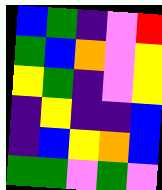[["blue", "green", "indigo", "violet", "red"], ["green", "blue", "orange", "violet", "yellow"], ["yellow", "green", "indigo", "violet", "yellow"], ["indigo", "yellow", "indigo", "indigo", "blue"], ["indigo", "blue", "yellow", "orange", "blue"], ["green", "green", "violet", "green", "violet"]]